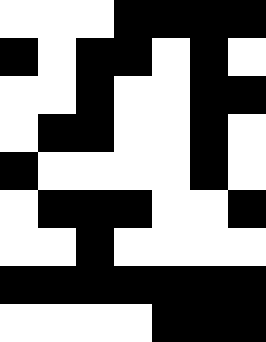[["white", "white", "white", "black", "black", "black", "black"], ["black", "white", "black", "black", "white", "black", "white"], ["white", "white", "black", "white", "white", "black", "black"], ["white", "black", "black", "white", "white", "black", "white"], ["black", "white", "white", "white", "white", "black", "white"], ["white", "black", "black", "black", "white", "white", "black"], ["white", "white", "black", "white", "white", "white", "white"], ["black", "black", "black", "black", "black", "black", "black"], ["white", "white", "white", "white", "black", "black", "black"]]